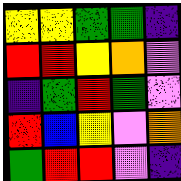[["yellow", "yellow", "green", "green", "indigo"], ["red", "red", "yellow", "orange", "violet"], ["indigo", "green", "red", "green", "violet"], ["red", "blue", "yellow", "violet", "orange"], ["green", "red", "red", "violet", "indigo"]]